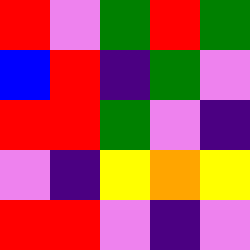[["red", "violet", "green", "red", "green"], ["blue", "red", "indigo", "green", "violet"], ["red", "red", "green", "violet", "indigo"], ["violet", "indigo", "yellow", "orange", "yellow"], ["red", "red", "violet", "indigo", "violet"]]